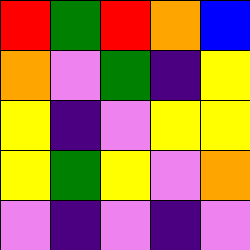[["red", "green", "red", "orange", "blue"], ["orange", "violet", "green", "indigo", "yellow"], ["yellow", "indigo", "violet", "yellow", "yellow"], ["yellow", "green", "yellow", "violet", "orange"], ["violet", "indigo", "violet", "indigo", "violet"]]